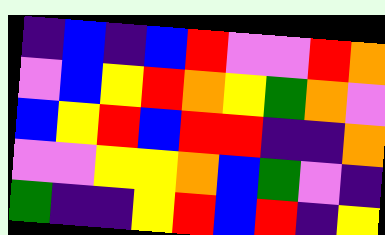[["indigo", "blue", "indigo", "blue", "red", "violet", "violet", "red", "orange"], ["violet", "blue", "yellow", "red", "orange", "yellow", "green", "orange", "violet"], ["blue", "yellow", "red", "blue", "red", "red", "indigo", "indigo", "orange"], ["violet", "violet", "yellow", "yellow", "orange", "blue", "green", "violet", "indigo"], ["green", "indigo", "indigo", "yellow", "red", "blue", "red", "indigo", "yellow"]]